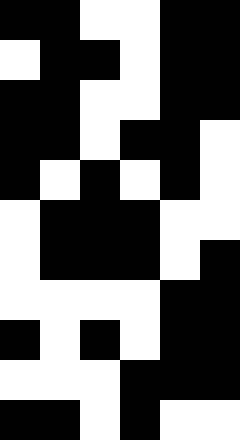[["black", "black", "white", "white", "black", "black"], ["white", "black", "black", "white", "black", "black"], ["black", "black", "white", "white", "black", "black"], ["black", "black", "white", "black", "black", "white"], ["black", "white", "black", "white", "black", "white"], ["white", "black", "black", "black", "white", "white"], ["white", "black", "black", "black", "white", "black"], ["white", "white", "white", "white", "black", "black"], ["black", "white", "black", "white", "black", "black"], ["white", "white", "white", "black", "black", "black"], ["black", "black", "white", "black", "white", "white"]]